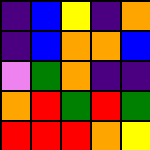[["indigo", "blue", "yellow", "indigo", "orange"], ["indigo", "blue", "orange", "orange", "blue"], ["violet", "green", "orange", "indigo", "indigo"], ["orange", "red", "green", "red", "green"], ["red", "red", "red", "orange", "yellow"]]